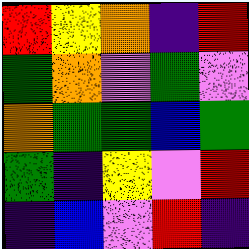[["red", "yellow", "orange", "indigo", "red"], ["green", "orange", "violet", "green", "violet"], ["orange", "green", "green", "blue", "green"], ["green", "indigo", "yellow", "violet", "red"], ["indigo", "blue", "violet", "red", "indigo"]]